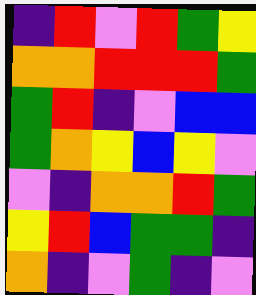[["indigo", "red", "violet", "red", "green", "yellow"], ["orange", "orange", "red", "red", "red", "green"], ["green", "red", "indigo", "violet", "blue", "blue"], ["green", "orange", "yellow", "blue", "yellow", "violet"], ["violet", "indigo", "orange", "orange", "red", "green"], ["yellow", "red", "blue", "green", "green", "indigo"], ["orange", "indigo", "violet", "green", "indigo", "violet"]]